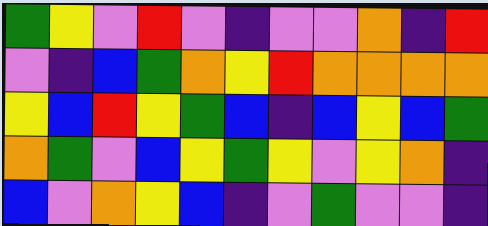[["green", "yellow", "violet", "red", "violet", "indigo", "violet", "violet", "orange", "indigo", "red"], ["violet", "indigo", "blue", "green", "orange", "yellow", "red", "orange", "orange", "orange", "orange"], ["yellow", "blue", "red", "yellow", "green", "blue", "indigo", "blue", "yellow", "blue", "green"], ["orange", "green", "violet", "blue", "yellow", "green", "yellow", "violet", "yellow", "orange", "indigo"], ["blue", "violet", "orange", "yellow", "blue", "indigo", "violet", "green", "violet", "violet", "indigo"]]